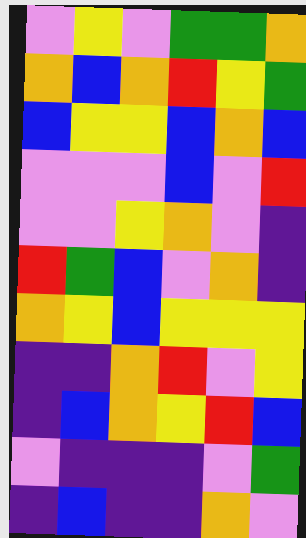[["violet", "yellow", "violet", "green", "green", "orange"], ["orange", "blue", "orange", "red", "yellow", "green"], ["blue", "yellow", "yellow", "blue", "orange", "blue"], ["violet", "violet", "violet", "blue", "violet", "red"], ["violet", "violet", "yellow", "orange", "violet", "indigo"], ["red", "green", "blue", "violet", "orange", "indigo"], ["orange", "yellow", "blue", "yellow", "yellow", "yellow"], ["indigo", "indigo", "orange", "red", "violet", "yellow"], ["indigo", "blue", "orange", "yellow", "red", "blue"], ["violet", "indigo", "indigo", "indigo", "violet", "green"], ["indigo", "blue", "indigo", "indigo", "orange", "violet"]]